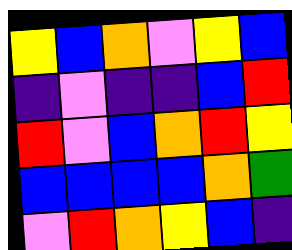[["yellow", "blue", "orange", "violet", "yellow", "blue"], ["indigo", "violet", "indigo", "indigo", "blue", "red"], ["red", "violet", "blue", "orange", "red", "yellow"], ["blue", "blue", "blue", "blue", "orange", "green"], ["violet", "red", "orange", "yellow", "blue", "indigo"]]